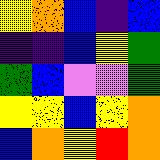[["yellow", "orange", "blue", "indigo", "blue"], ["indigo", "indigo", "blue", "yellow", "green"], ["green", "blue", "violet", "violet", "green"], ["yellow", "yellow", "blue", "yellow", "orange"], ["blue", "orange", "yellow", "red", "orange"]]